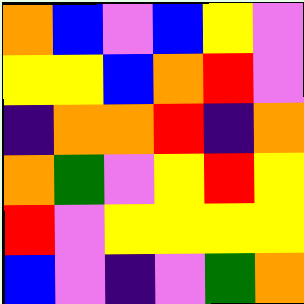[["orange", "blue", "violet", "blue", "yellow", "violet"], ["yellow", "yellow", "blue", "orange", "red", "violet"], ["indigo", "orange", "orange", "red", "indigo", "orange"], ["orange", "green", "violet", "yellow", "red", "yellow"], ["red", "violet", "yellow", "yellow", "yellow", "yellow"], ["blue", "violet", "indigo", "violet", "green", "orange"]]